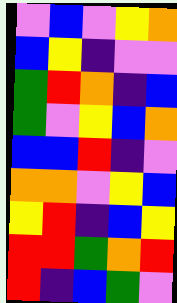[["violet", "blue", "violet", "yellow", "orange"], ["blue", "yellow", "indigo", "violet", "violet"], ["green", "red", "orange", "indigo", "blue"], ["green", "violet", "yellow", "blue", "orange"], ["blue", "blue", "red", "indigo", "violet"], ["orange", "orange", "violet", "yellow", "blue"], ["yellow", "red", "indigo", "blue", "yellow"], ["red", "red", "green", "orange", "red"], ["red", "indigo", "blue", "green", "violet"]]